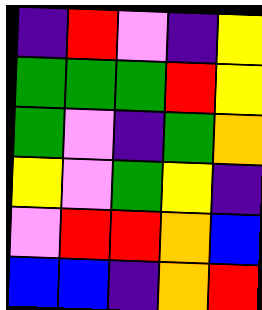[["indigo", "red", "violet", "indigo", "yellow"], ["green", "green", "green", "red", "yellow"], ["green", "violet", "indigo", "green", "orange"], ["yellow", "violet", "green", "yellow", "indigo"], ["violet", "red", "red", "orange", "blue"], ["blue", "blue", "indigo", "orange", "red"]]